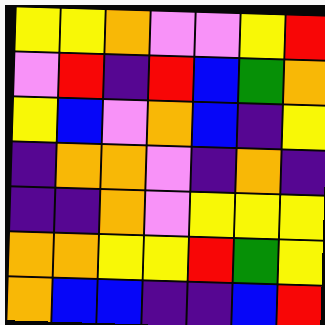[["yellow", "yellow", "orange", "violet", "violet", "yellow", "red"], ["violet", "red", "indigo", "red", "blue", "green", "orange"], ["yellow", "blue", "violet", "orange", "blue", "indigo", "yellow"], ["indigo", "orange", "orange", "violet", "indigo", "orange", "indigo"], ["indigo", "indigo", "orange", "violet", "yellow", "yellow", "yellow"], ["orange", "orange", "yellow", "yellow", "red", "green", "yellow"], ["orange", "blue", "blue", "indigo", "indigo", "blue", "red"]]